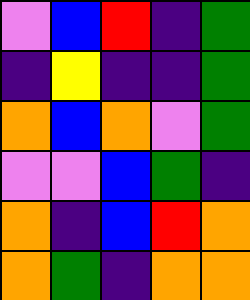[["violet", "blue", "red", "indigo", "green"], ["indigo", "yellow", "indigo", "indigo", "green"], ["orange", "blue", "orange", "violet", "green"], ["violet", "violet", "blue", "green", "indigo"], ["orange", "indigo", "blue", "red", "orange"], ["orange", "green", "indigo", "orange", "orange"]]